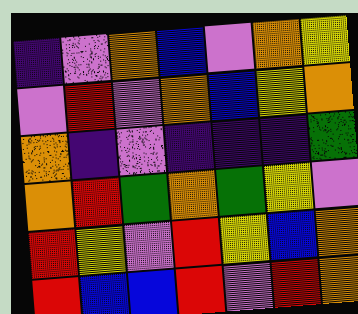[["indigo", "violet", "orange", "blue", "violet", "orange", "yellow"], ["violet", "red", "violet", "orange", "blue", "yellow", "orange"], ["orange", "indigo", "violet", "indigo", "indigo", "indigo", "green"], ["orange", "red", "green", "orange", "green", "yellow", "violet"], ["red", "yellow", "violet", "red", "yellow", "blue", "orange"], ["red", "blue", "blue", "red", "violet", "red", "orange"]]